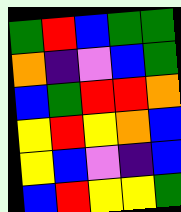[["green", "red", "blue", "green", "green"], ["orange", "indigo", "violet", "blue", "green"], ["blue", "green", "red", "red", "orange"], ["yellow", "red", "yellow", "orange", "blue"], ["yellow", "blue", "violet", "indigo", "blue"], ["blue", "red", "yellow", "yellow", "green"]]